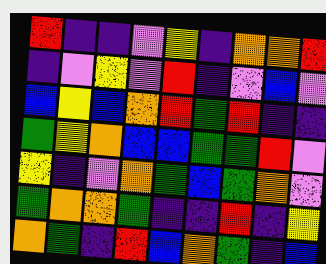[["red", "indigo", "indigo", "violet", "yellow", "indigo", "orange", "orange", "red"], ["indigo", "violet", "yellow", "violet", "red", "indigo", "violet", "blue", "violet"], ["blue", "yellow", "blue", "orange", "red", "green", "red", "indigo", "indigo"], ["green", "yellow", "orange", "blue", "blue", "green", "green", "red", "violet"], ["yellow", "indigo", "violet", "orange", "green", "blue", "green", "orange", "violet"], ["green", "orange", "orange", "green", "indigo", "indigo", "red", "indigo", "yellow"], ["orange", "green", "indigo", "red", "blue", "orange", "green", "indigo", "blue"]]